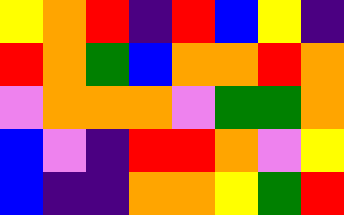[["yellow", "orange", "red", "indigo", "red", "blue", "yellow", "indigo"], ["red", "orange", "green", "blue", "orange", "orange", "red", "orange"], ["violet", "orange", "orange", "orange", "violet", "green", "green", "orange"], ["blue", "violet", "indigo", "red", "red", "orange", "violet", "yellow"], ["blue", "indigo", "indigo", "orange", "orange", "yellow", "green", "red"]]